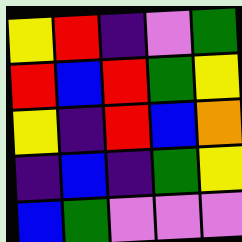[["yellow", "red", "indigo", "violet", "green"], ["red", "blue", "red", "green", "yellow"], ["yellow", "indigo", "red", "blue", "orange"], ["indigo", "blue", "indigo", "green", "yellow"], ["blue", "green", "violet", "violet", "violet"]]